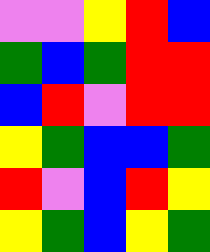[["violet", "violet", "yellow", "red", "blue"], ["green", "blue", "green", "red", "red"], ["blue", "red", "violet", "red", "red"], ["yellow", "green", "blue", "blue", "green"], ["red", "violet", "blue", "red", "yellow"], ["yellow", "green", "blue", "yellow", "green"]]